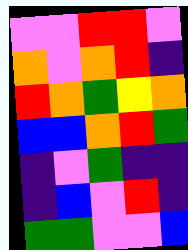[["violet", "violet", "red", "red", "violet"], ["orange", "violet", "orange", "red", "indigo"], ["red", "orange", "green", "yellow", "orange"], ["blue", "blue", "orange", "red", "green"], ["indigo", "violet", "green", "indigo", "indigo"], ["indigo", "blue", "violet", "red", "indigo"], ["green", "green", "violet", "violet", "blue"]]